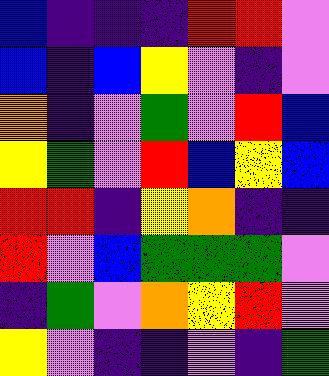[["blue", "indigo", "indigo", "indigo", "red", "red", "violet"], ["blue", "indigo", "blue", "yellow", "violet", "indigo", "violet"], ["orange", "indigo", "violet", "green", "violet", "red", "blue"], ["yellow", "green", "violet", "red", "blue", "yellow", "blue"], ["red", "red", "indigo", "yellow", "orange", "indigo", "indigo"], ["red", "violet", "blue", "green", "green", "green", "violet"], ["indigo", "green", "violet", "orange", "yellow", "red", "violet"], ["yellow", "violet", "indigo", "indigo", "violet", "indigo", "green"]]